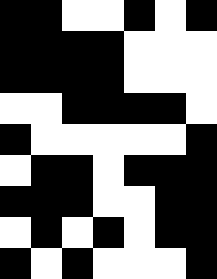[["black", "black", "white", "white", "black", "white", "black"], ["black", "black", "black", "black", "white", "white", "white"], ["black", "black", "black", "black", "white", "white", "white"], ["white", "white", "black", "black", "black", "black", "white"], ["black", "white", "white", "white", "white", "white", "black"], ["white", "black", "black", "white", "black", "black", "black"], ["black", "black", "black", "white", "white", "black", "black"], ["white", "black", "white", "black", "white", "black", "black"], ["black", "white", "black", "white", "white", "white", "black"]]